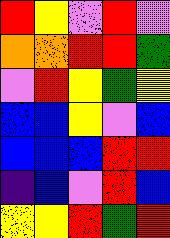[["red", "yellow", "violet", "red", "violet"], ["orange", "orange", "red", "red", "green"], ["violet", "red", "yellow", "green", "yellow"], ["blue", "blue", "yellow", "violet", "blue"], ["blue", "blue", "blue", "red", "red"], ["indigo", "blue", "violet", "red", "blue"], ["yellow", "yellow", "red", "green", "red"]]